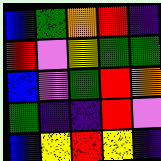[["blue", "green", "orange", "red", "indigo"], ["red", "violet", "yellow", "green", "green"], ["blue", "violet", "green", "red", "orange"], ["green", "indigo", "indigo", "red", "violet"], ["blue", "yellow", "red", "yellow", "indigo"]]